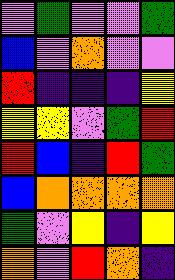[["violet", "green", "violet", "violet", "green"], ["blue", "violet", "orange", "violet", "violet"], ["red", "indigo", "indigo", "indigo", "yellow"], ["yellow", "yellow", "violet", "green", "red"], ["red", "blue", "indigo", "red", "green"], ["blue", "orange", "orange", "orange", "orange"], ["green", "violet", "yellow", "indigo", "yellow"], ["orange", "violet", "red", "orange", "indigo"]]